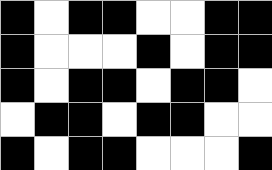[["black", "white", "black", "black", "white", "white", "black", "black"], ["black", "white", "white", "white", "black", "white", "black", "black"], ["black", "white", "black", "black", "white", "black", "black", "white"], ["white", "black", "black", "white", "black", "black", "white", "white"], ["black", "white", "black", "black", "white", "white", "white", "black"]]